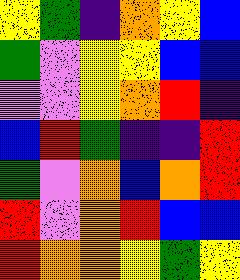[["yellow", "green", "indigo", "orange", "yellow", "blue"], ["green", "violet", "yellow", "yellow", "blue", "blue"], ["violet", "violet", "yellow", "orange", "red", "indigo"], ["blue", "red", "green", "indigo", "indigo", "red"], ["green", "violet", "orange", "blue", "orange", "red"], ["red", "violet", "orange", "red", "blue", "blue"], ["red", "orange", "orange", "yellow", "green", "yellow"]]